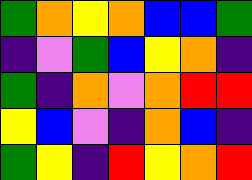[["green", "orange", "yellow", "orange", "blue", "blue", "green"], ["indigo", "violet", "green", "blue", "yellow", "orange", "indigo"], ["green", "indigo", "orange", "violet", "orange", "red", "red"], ["yellow", "blue", "violet", "indigo", "orange", "blue", "indigo"], ["green", "yellow", "indigo", "red", "yellow", "orange", "red"]]